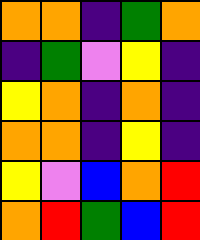[["orange", "orange", "indigo", "green", "orange"], ["indigo", "green", "violet", "yellow", "indigo"], ["yellow", "orange", "indigo", "orange", "indigo"], ["orange", "orange", "indigo", "yellow", "indigo"], ["yellow", "violet", "blue", "orange", "red"], ["orange", "red", "green", "blue", "red"]]